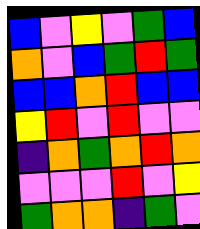[["blue", "violet", "yellow", "violet", "green", "blue"], ["orange", "violet", "blue", "green", "red", "green"], ["blue", "blue", "orange", "red", "blue", "blue"], ["yellow", "red", "violet", "red", "violet", "violet"], ["indigo", "orange", "green", "orange", "red", "orange"], ["violet", "violet", "violet", "red", "violet", "yellow"], ["green", "orange", "orange", "indigo", "green", "violet"]]